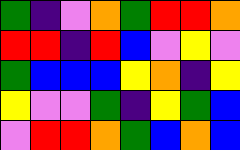[["green", "indigo", "violet", "orange", "green", "red", "red", "orange"], ["red", "red", "indigo", "red", "blue", "violet", "yellow", "violet"], ["green", "blue", "blue", "blue", "yellow", "orange", "indigo", "yellow"], ["yellow", "violet", "violet", "green", "indigo", "yellow", "green", "blue"], ["violet", "red", "red", "orange", "green", "blue", "orange", "blue"]]